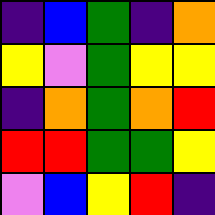[["indigo", "blue", "green", "indigo", "orange"], ["yellow", "violet", "green", "yellow", "yellow"], ["indigo", "orange", "green", "orange", "red"], ["red", "red", "green", "green", "yellow"], ["violet", "blue", "yellow", "red", "indigo"]]